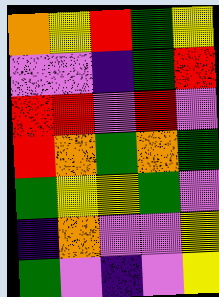[["orange", "yellow", "red", "green", "yellow"], ["violet", "violet", "indigo", "green", "red"], ["red", "red", "violet", "red", "violet"], ["red", "orange", "green", "orange", "green"], ["green", "yellow", "yellow", "green", "violet"], ["indigo", "orange", "violet", "violet", "yellow"], ["green", "violet", "indigo", "violet", "yellow"]]